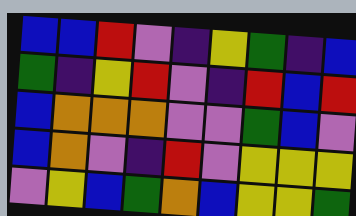[["blue", "blue", "red", "violet", "indigo", "yellow", "green", "indigo", "blue"], ["green", "indigo", "yellow", "red", "violet", "indigo", "red", "blue", "red"], ["blue", "orange", "orange", "orange", "violet", "violet", "green", "blue", "violet"], ["blue", "orange", "violet", "indigo", "red", "violet", "yellow", "yellow", "yellow"], ["violet", "yellow", "blue", "green", "orange", "blue", "yellow", "yellow", "green"]]